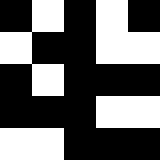[["black", "white", "black", "white", "black"], ["white", "black", "black", "white", "white"], ["black", "white", "black", "black", "black"], ["black", "black", "black", "white", "white"], ["white", "white", "black", "black", "black"]]